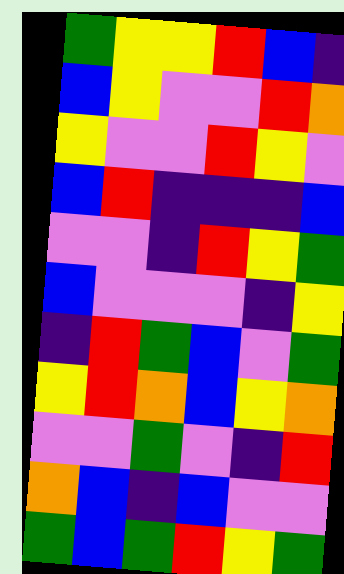[["green", "yellow", "yellow", "red", "blue", "indigo"], ["blue", "yellow", "violet", "violet", "red", "orange"], ["yellow", "violet", "violet", "red", "yellow", "violet"], ["blue", "red", "indigo", "indigo", "indigo", "blue"], ["violet", "violet", "indigo", "red", "yellow", "green"], ["blue", "violet", "violet", "violet", "indigo", "yellow"], ["indigo", "red", "green", "blue", "violet", "green"], ["yellow", "red", "orange", "blue", "yellow", "orange"], ["violet", "violet", "green", "violet", "indigo", "red"], ["orange", "blue", "indigo", "blue", "violet", "violet"], ["green", "blue", "green", "red", "yellow", "green"]]